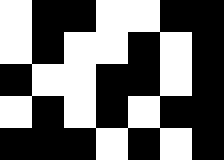[["white", "black", "black", "white", "white", "black", "black"], ["white", "black", "white", "white", "black", "white", "black"], ["black", "white", "white", "black", "black", "white", "black"], ["white", "black", "white", "black", "white", "black", "black"], ["black", "black", "black", "white", "black", "white", "black"]]